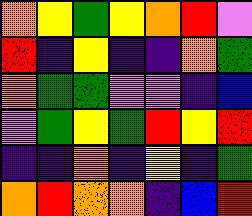[["orange", "yellow", "green", "yellow", "orange", "red", "violet"], ["red", "indigo", "yellow", "indigo", "indigo", "orange", "green"], ["orange", "green", "green", "violet", "violet", "indigo", "blue"], ["violet", "green", "yellow", "green", "red", "yellow", "red"], ["indigo", "indigo", "orange", "indigo", "yellow", "indigo", "green"], ["orange", "red", "orange", "orange", "indigo", "blue", "red"]]